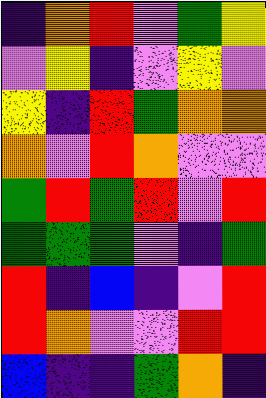[["indigo", "orange", "red", "violet", "green", "yellow"], ["violet", "yellow", "indigo", "violet", "yellow", "violet"], ["yellow", "indigo", "red", "green", "orange", "orange"], ["orange", "violet", "red", "orange", "violet", "violet"], ["green", "red", "green", "red", "violet", "red"], ["green", "green", "green", "violet", "indigo", "green"], ["red", "indigo", "blue", "indigo", "violet", "red"], ["red", "orange", "violet", "violet", "red", "red"], ["blue", "indigo", "indigo", "green", "orange", "indigo"]]